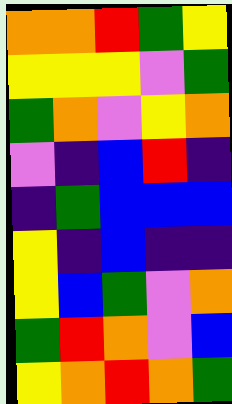[["orange", "orange", "red", "green", "yellow"], ["yellow", "yellow", "yellow", "violet", "green"], ["green", "orange", "violet", "yellow", "orange"], ["violet", "indigo", "blue", "red", "indigo"], ["indigo", "green", "blue", "blue", "blue"], ["yellow", "indigo", "blue", "indigo", "indigo"], ["yellow", "blue", "green", "violet", "orange"], ["green", "red", "orange", "violet", "blue"], ["yellow", "orange", "red", "orange", "green"]]